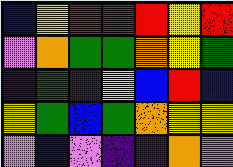[["blue", "yellow", "red", "red", "red", "yellow", "red"], ["violet", "orange", "green", "green", "orange", "yellow", "green"], ["indigo", "green", "indigo", "yellow", "blue", "red", "blue"], ["yellow", "green", "blue", "green", "orange", "yellow", "yellow"], ["violet", "blue", "violet", "indigo", "indigo", "orange", "violet"]]